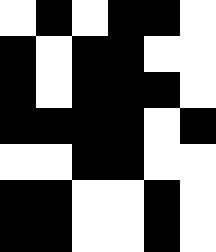[["white", "black", "white", "black", "black", "white"], ["black", "white", "black", "black", "white", "white"], ["black", "white", "black", "black", "black", "white"], ["black", "black", "black", "black", "white", "black"], ["white", "white", "black", "black", "white", "white"], ["black", "black", "white", "white", "black", "white"], ["black", "black", "white", "white", "black", "white"]]